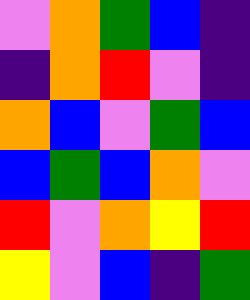[["violet", "orange", "green", "blue", "indigo"], ["indigo", "orange", "red", "violet", "indigo"], ["orange", "blue", "violet", "green", "blue"], ["blue", "green", "blue", "orange", "violet"], ["red", "violet", "orange", "yellow", "red"], ["yellow", "violet", "blue", "indigo", "green"]]